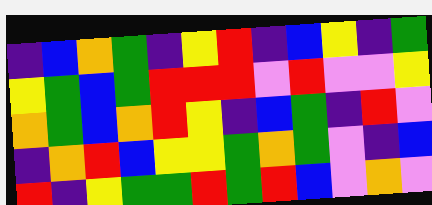[["indigo", "blue", "orange", "green", "indigo", "yellow", "red", "indigo", "blue", "yellow", "indigo", "green"], ["yellow", "green", "blue", "green", "red", "red", "red", "violet", "red", "violet", "violet", "yellow"], ["orange", "green", "blue", "orange", "red", "yellow", "indigo", "blue", "green", "indigo", "red", "violet"], ["indigo", "orange", "red", "blue", "yellow", "yellow", "green", "orange", "green", "violet", "indigo", "blue"], ["red", "indigo", "yellow", "green", "green", "red", "green", "red", "blue", "violet", "orange", "violet"]]